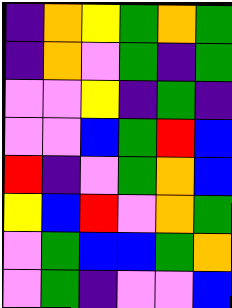[["indigo", "orange", "yellow", "green", "orange", "green"], ["indigo", "orange", "violet", "green", "indigo", "green"], ["violet", "violet", "yellow", "indigo", "green", "indigo"], ["violet", "violet", "blue", "green", "red", "blue"], ["red", "indigo", "violet", "green", "orange", "blue"], ["yellow", "blue", "red", "violet", "orange", "green"], ["violet", "green", "blue", "blue", "green", "orange"], ["violet", "green", "indigo", "violet", "violet", "blue"]]